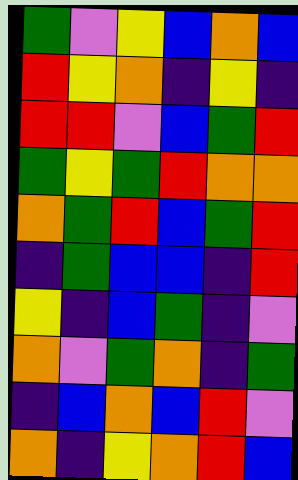[["green", "violet", "yellow", "blue", "orange", "blue"], ["red", "yellow", "orange", "indigo", "yellow", "indigo"], ["red", "red", "violet", "blue", "green", "red"], ["green", "yellow", "green", "red", "orange", "orange"], ["orange", "green", "red", "blue", "green", "red"], ["indigo", "green", "blue", "blue", "indigo", "red"], ["yellow", "indigo", "blue", "green", "indigo", "violet"], ["orange", "violet", "green", "orange", "indigo", "green"], ["indigo", "blue", "orange", "blue", "red", "violet"], ["orange", "indigo", "yellow", "orange", "red", "blue"]]